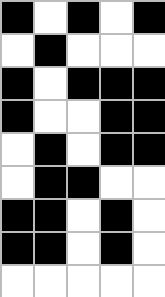[["black", "white", "black", "white", "black"], ["white", "black", "white", "white", "white"], ["black", "white", "black", "black", "black"], ["black", "white", "white", "black", "black"], ["white", "black", "white", "black", "black"], ["white", "black", "black", "white", "white"], ["black", "black", "white", "black", "white"], ["black", "black", "white", "black", "white"], ["white", "white", "white", "white", "white"]]